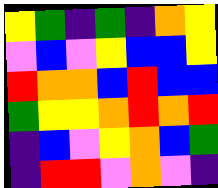[["yellow", "green", "indigo", "green", "indigo", "orange", "yellow"], ["violet", "blue", "violet", "yellow", "blue", "blue", "yellow"], ["red", "orange", "orange", "blue", "red", "blue", "blue"], ["green", "yellow", "yellow", "orange", "red", "orange", "red"], ["indigo", "blue", "violet", "yellow", "orange", "blue", "green"], ["indigo", "red", "red", "violet", "orange", "violet", "indigo"]]